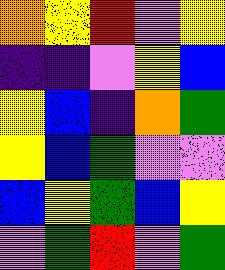[["orange", "yellow", "red", "violet", "yellow"], ["indigo", "indigo", "violet", "yellow", "blue"], ["yellow", "blue", "indigo", "orange", "green"], ["yellow", "blue", "green", "violet", "violet"], ["blue", "yellow", "green", "blue", "yellow"], ["violet", "green", "red", "violet", "green"]]